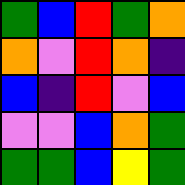[["green", "blue", "red", "green", "orange"], ["orange", "violet", "red", "orange", "indigo"], ["blue", "indigo", "red", "violet", "blue"], ["violet", "violet", "blue", "orange", "green"], ["green", "green", "blue", "yellow", "green"]]